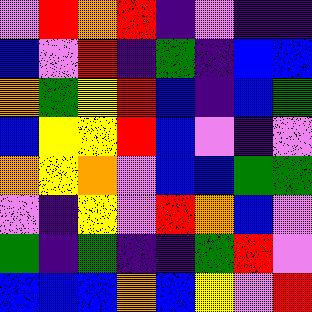[["violet", "red", "orange", "red", "indigo", "violet", "indigo", "indigo"], ["blue", "violet", "red", "indigo", "green", "indigo", "blue", "blue"], ["orange", "green", "yellow", "red", "blue", "indigo", "blue", "green"], ["blue", "yellow", "yellow", "red", "blue", "violet", "indigo", "violet"], ["orange", "yellow", "orange", "violet", "blue", "blue", "green", "green"], ["violet", "indigo", "yellow", "violet", "red", "orange", "blue", "violet"], ["green", "indigo", "green", "indigo", "indigo", "green", "red", "violet"], ["blue", "blue", "blue", "orange", "blue", "yellow", "violet", "red"]]